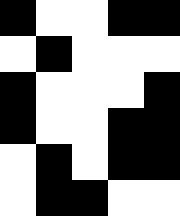[["black", "white", "white", "black", "black"], ["white", "black", "white", "white", "white"], ["black", "white", "white", "white", "black"], ["black", "white", "white", "black", "black"], ["white", "black", "white", "black", "black"], ["white", "black", "black", "white", "white"]]